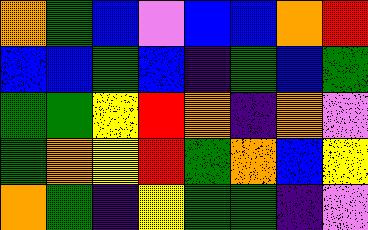[["orange", "green", "blue", "violet", "blue", "blue", "orange", "red"], ["blue", "blue", "green", "blue", "indigo", "green", "blue", "green"], ["green", "green", "yellow", "red", "orange", "indigo", "orange", "violet"], ["green", "orange", "yellow", "red", "green", "orange", "blue", "yellow"], ["orange", "green", "indigo", "yellow", "green", "green", "indigo", "violet"]]